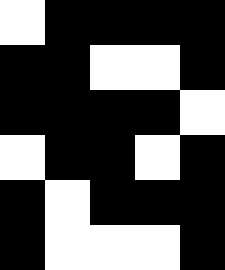[["white", "black", "black", "black", "black"], ["black", "black", "white", "white", "black"], ["black", "black", "black", "black", "white"], ["white", "black", "black", "white", "black"], ["black", "white", "black", "black", "black"], ["black", "white", "white", "white", "black"]]